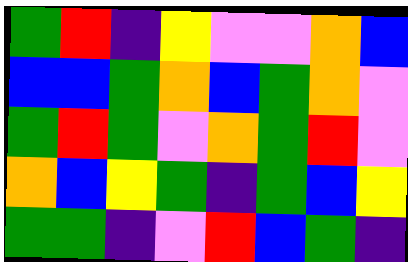[["green", "red", "indigo", "yellow", "violet", "violet", "orange", "blue"], ["blue", "blue", "green", "orange", "blue", "green", "orange", "violet"], ["green", "red", "green", "violet", "orange", "green", "red", "violet"], ["orange", "blue", "yellow", "green", "indigo", "green", "blue", "yellow"], ["green", "green", "indigo", "violet", "red", "blue", "green", "indigo"]]